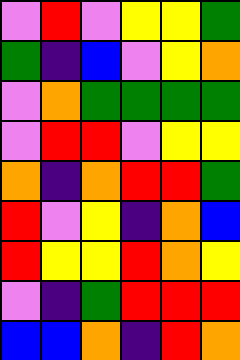[["violet", "red", "violet", "yellow", "yellow", "green"], ["green", "indigo", "blue", "violet", "yellow", "orange"], ["violet", "orange", "green", "green", "green", "green"], ["violet", "red", "red", "violet", "yellow", "yellow"], ["orange", "indigo", "orange", "red", "red", "green"], ["red", "violet", "yellow", "indigo", "orange", "blue"], ["red", "yellow", "yellow", "red", "orange", "yellow"], ["violet", "indigo", "green", "red", "red", "red"], ["blue", "blue", "orange", "indigo", "red", "orange"]]